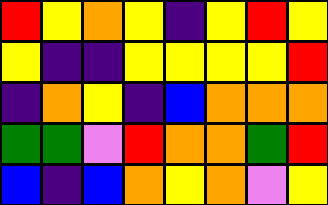[["red", "yellow", "orange", "yellow", "indigo", "yellow", "red", "yellow"], ["yellow", "indigo", "indigo", "yellow", "yellow", "yellow", "yellow", "red"], ["indigo", "orange", "yellow", "indigo", "blue", "orange", "orange", "orange"], ["green", "green", "violet", "red", "orange", "orange", "green", "red"], ["blue", "indigo", "blue", "orange", "yellow", "orange", "violet", "yellow"]]